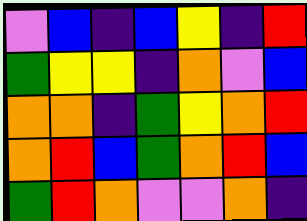[["violet", "blue", "indigo", "blue", "yellow", "indigo", "red"], ["green", "yellow", "yellow", "indigo", "orange", "violet", "blue"], ["orange", "orange", "indigo", "green", "yellow", "orange", "red"], ["orange", "red", "blue", "green", "orange", "red", "blue"], ["green", "red", "orange", "violet", "violet", "orange", "indigo"]]